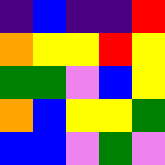[["indigo", "blue", "indigo", "indigo", "red"], ["orange", "yellow", "yellow", "red", "yellow"], ["green", "green", "violet", "blue", "yellow"], ["orange", "blue", "yellow", "yellow", "green"], ["blue", "blue", "violet", "green", "violet"]]